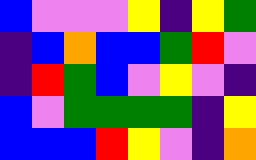[["blue", "violet", "violet", "violet", "yellow", "indigo", "yellow", "green"], ["indigo", "blue", "orange", "blue", "blue", "green", "red", "violet"], ["indigo", "red", "green", "blue", "violet", "yellow", "violet", "indigo"], ["blue", "violet", "green", "green", "green", "green", "indigo", "yellow"], ["blue", "blue", "blue", "red", "yellow", "violet", "indigo", "orange"]]